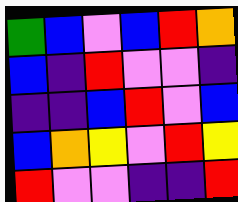[["green", "blue", "violet", "blue", "red", "orange"], ["blue", "indigo", "red", "violet", "violet", "indigo"], ["indigo", "indigo", "blue", "red", "violet", "blue"], ["blue", "orange", "yellow", "violet", "red", "yellow"], ["red", "violet", "violet", "indigo", "indigo", "red"]]